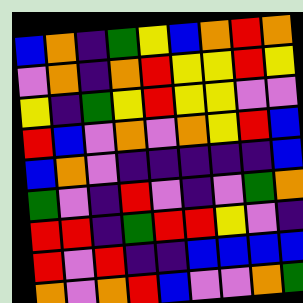[["blue", "orange", "indigo", "green", "yellow", "blue", "orange", "red", "orange"], ["violet", "orange", "indigo", "orange", "red", "yellow", "yellow", "red", "yellow"], ["yellow", "indigo", "green", "yellow", "red", "yellow", "yellow", "violet", "violet"], ["red", "blue", "violet", "orange", "violet", "orange", "yellow", "red", "blue"], ["blue", "orange", "violet", "indigo", "indigo", "indigo", "indigo", "indigo", "blue"], ["green", "violet", "indigo", "red", "violet", "indigo", "violet", "green", "orange"], ["red", "red", "indigo", "green", "red", "red", "yellow", "violet", "indigo"], ["red", "violet", "red", "indigo", "indigo", "blue", "blue", "blue", "blue"], ["orange", "violet", "orange", "red", "blue", "violet", "violet", "orange", "green"]]